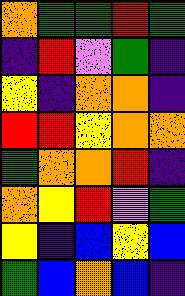[["orange", "green", "green", "red", "green"], ["indigo", "red", "violet", "green", "indigo"], ["yellow", "indigo", "orange", "orange", "indigo"], ["red", "red", "yellow", "orange", "orange"], ["green", "orange", "orange", "red", "indigo"], ["orange", "yellow", "red", "violet", "green"], ["yellow", "indigo", "blue", "yellow", "blue"], ["green", "blue", "orange", "blue", "indigo"]]